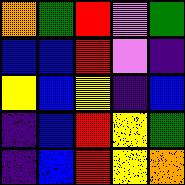[["orange", "green", "red", "violet", "green"], ["blue", "blue", "red", "violet", "indigo"], ["yellow", "blue", "yellow", "indigo", "blue"], ["indigo", "blue", "red", "yellow", "green"], ["indigo", "blue", "red", "yellow", "orange"]]